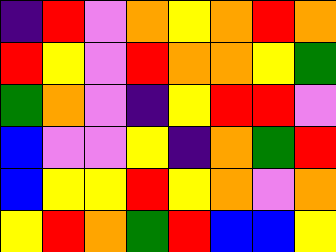[["indigo", "red", "violet", "orange", "yellow", "orange", "red", "orange"], ["red", "yellow", "violet", "red", "orange", "orange", "yellow", "green"], ["green", "orange", "violet", "indigo", "yellow", "red", "red", "violet"], ["blue", "violet", "violet", "yellow", "indigo", "orange", "green", "red"], ["blue", "yellow", "yellow", "red", "yellow", "orange", "violet", "orange"], ["yellow", "red", "orange", "green", "red", "blue", "blue", "yellow"]]